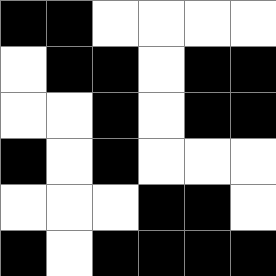[["black", "black", "white", "white", "white", "white"], ["white", "black", "black", "white", "black", "black"], ["white", "white", "black", "white", "black", "black"], ["black", "white", "black", "white", "white", "white"], ["white", "white", "white", "black", "black", "white"], ["black", "white", "black", "black", "black", "black"]]